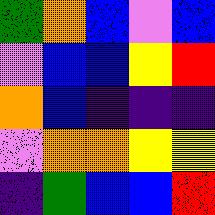[["green", "orange", "blue", "violet", "blue"], ["violet", "blue", "blue", "yellow", "red"], ["orange", "blue", "indigo", "indigo", "indigo"], ["violet", "orange", "orange", "yellow", "yellow"], ["indigo", "green", "blue", "blue", "red"]]